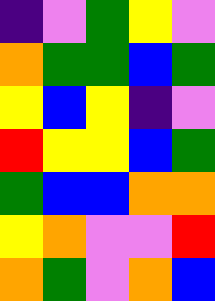[["indigo", "violet", "green", "yellow", "violet"], ["orange", "green", "green", "blue", "green"], ["yellow", "blue", "yellow", "indigo", "violet"], ["red", "yellow", "yellow", "blue", "green"], ["green", "blue", "blue", "orange", "orange"], ["yellow", "orange", "violet", "violet", "red"], ["orange", "green", "violet", "orange", "blue"]]